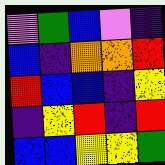[["violet", "green", "blue", "violet", "indigo"], ["blue", "indigo", "orange", "orange", "red"], ["red", "blue", "blue", "indigo", "yellow"], ["indigo", "yellow", "red", "indigo", "red"], ["blue", "blue", "yellow", "yellow", "green"]]